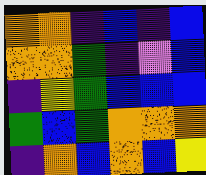[["orange", "orange", "indigo", "blue", "indigo", "blue"], ["orange", "orange", "green", "indigo", "violet", "blue"], ["indigo", "yellow", "green", "blue", "blue", "blue"], ["green", "blue", "green", "orange", "orange", "orange"], ["indigo", "orange", "blue", "orange", "blue", "yellow"]]